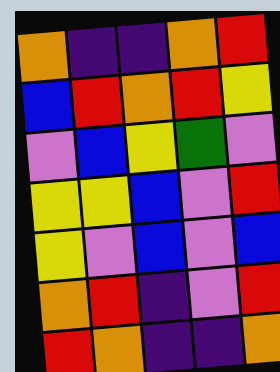[["orange", "indigo", "indigo", "orange", "red"], ["blue", "red", "orange", "red", "yellow"], ["violet", "blue", "yellow", "green", "violet"], ["yellow", "yellow", "blue", "violet", "red"], ["yellow", "violet", "blue", "violet", "blue"], ["orange", "red", "indigo", "violet", "red"], ["red", "orange", "indigo", "indigo", "orange"]]